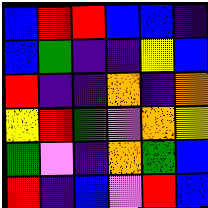[["blue", "red", "red", "blue", "blue", "indigo"], ["blue", "green", "indigo", "indigo", "yellow", "blue"], ["red", "indigo", "indigo", "orange", "indigo", "orange"], ["yellow", "red", "green", "violet", "orange", "yellow"], ["green", "violet", "indigo", "orange", "green", "blue"], ["red", "indigo", "blue", "violet", "red", "blue"]]